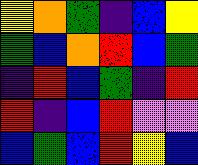[["yellow", "orange", "green", "indigo", "blue", "yellow"], ["green", "blue", "orange", "red", "blue", "green"], ["indigo", "red", "blue", "green", "indigo", "red"], ["red", "indigo", "blue", "red", "violet", "violet"], ["blue", "green", "blue", "red", "yellow", "blue"]]